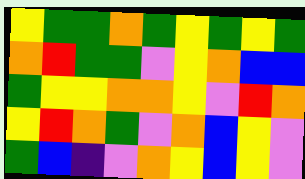[["yellow", "green", "green", "orange", "green", "yellow", "green", "yellow", "green"], ["orange", "red", "green", "green", "violet", "yellow", "orange", "blue", "blue"], ["green", "yellow", "yellow", "orange", "orange", "yellow", "violet", "red", "orange"], ["yellow", "red", "orange", "green", "violet", "orange", "blue", "yellow", "violet"], ["green", "blue", "indigo", "violet", "orange", "yellow", "blue", "yellow", "violet"]]